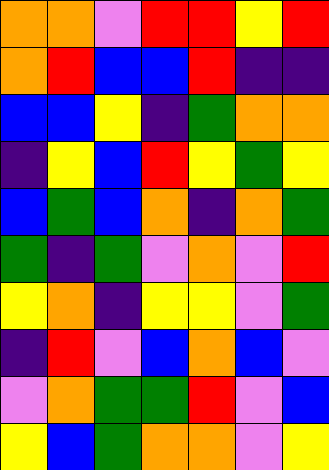[["orange", "orange", "violet", "red", "red", "yellow", "red"], ["orange", "red", "blue", "blue", "red", "indigo", "indigo"], ["blue", "blue", "yellow", "indigo", "green", "orange", "orange"], ["indigo", "yellow", "blue", "red", "yellow", "green", "yellow"], ["blue", "green", "blue", "orange", "indigo", "orange", "green"], ["green", "indigo", "green", "violet", "orange", "violet", "red"], ["yellow", "orange", "indigo", "yellow", "yellow", "violet", "green"], ["indigo", "red", "violet", "blue", "orange", "blue", "violet"], ["violet", "orange", "green", "green", "red", "violet", "blue"], ["yellow", "blue", "green", "orange", "orange", "violet", "yellow"]]